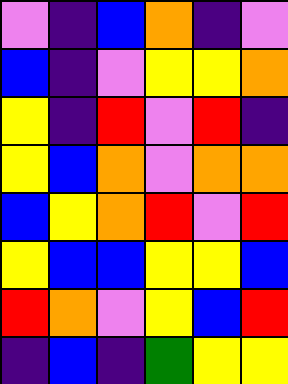[["violet", "indigo", "blue", "orange", "indigo", "violet"], ["blue", "indigo", "violet", "yellow", "yellow", "orange"], ["yellow", "indigo", "red", "violet", "red", "indigo"], ["yellow", "blue", "orange", "violet", "orange", "orange"], ["blue", "yellow", "orange", "red", "violet", "red"], ["yellow", "blue", "blue", "yellow", "yellow", "blue"], ["red", "orange", "violet", "yellow", "blue", "red"], ["indigo", "blue", "indigo", "green", "yellow", "yellow"]]